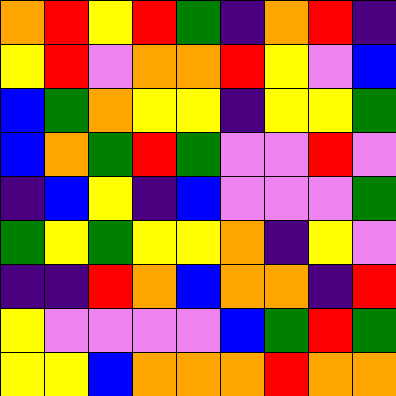[["orange", "red", "yellow", "red", "green", "indigo", "orange", "red", "indigo"], ["yellow", "red", "violet", "orange", "orange", "red", "yellow", "violet", "blue"], ["blue", "green", "orange", "yellow", "yellow", "indigo", "yellow", "yellow", "green"], ["blue", "orange", "green", "red", "green", "violet", "violet", "red", "violet"], ["indigo", "blue", "yellow", "indigo", "blue", "violet", "violet", "violet", "green"], ["green", "yellow", "green", "yellow", "yellow", "orange", "indigo", "yellow", "violet"], ["indigo", "indigo", "red", "orange", "blue", "orange", "orange", "indigo", "red"], ["yellow", "violet", "violet", "violet", "violet", "blue", "green", "red", "green"], ["yellow", "yellow", "blue", "orange", "orange", "orange", "red", "orange", "orange"]]